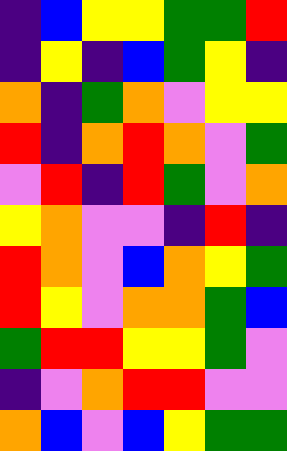[["indigo", "blue", "yellow", "yellow", "green", "green", "red"], ["indigo", "yellow", "indigo", "blue", "green", "yellow", "indigo"], ["orange", "indigo", "green", "orange", "violet", "yellow", "yellow"], ["red", "indigo", "orange", "red", "orange", "violet", "green"], ["violet", "red", "indigo", "red", "green", "violet", "orange"], ["yellow", "orange", "violet", "violet", "indigo", "red", "indigo"], ["red", "orange", "violet", "blue", "orange", "yellow", "green"], ["red", "yellow", "violet", "orange", "orange", "green", "blue"], ["green", "red", "red", "yellow", "yellow", "green", "violet"], ["indigo", "violet", "orange", "red", "red", "violet", "violet"], ["orange", "blue", "violet", "blue", "yellow", "green", "green"]]